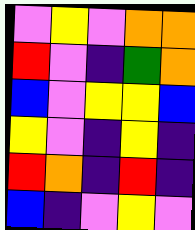[["violet", "yellow", "violet", "orange", "orange"], ["red", "violet", "indigo", "green", "orange"], ["blue", "violet", "yellow", "yellow", "blue"], ["yellow", "violet", "indigo", "yellow", "indigo"], ["red", "orange", "indigo", "red", "indigo"], ["blue", "indigo", "violet", "yellow", "violet"]]